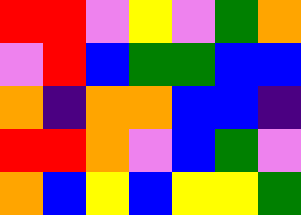[["red", "red", "violet", "yellow", "violet", "green", "orange"], ["violet", "red", "blue", "green", "green", "blue", "blue"], ["orange", "indigo", "orange", "orange", "blue", "blue", "indigo"], ["red", "red", "orange", "violet", "blue", "green", "violet"], ["orange", "blue", "yellow", "blue", "yellow", "yellow", "green"]]